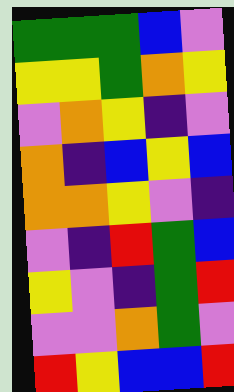[["green", "green", "green", "blue", "violet"], ["yellow", "yellow", "green", "orange", "yellow"], ["violet", "orange", "yellow", "indigo", "violet"], ["orange", "indigo", "blue", "yellow", "blue"], ["orange", "orange", "yellow", "violet", "indigo"], ["violet", "indigo", "red", "green", "blue"], ["yellow", "violet", "indigo", "green", "red"], ["violet", "violet", "orange", "green", "violet"], ["red", "yellow", "blue", "blue", "red"]]